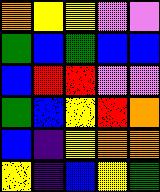[["orange", "yellow", "yellow", "violet", "violet"], ["green", "blue", "green", "blue", "blue"], ["blue", "red", "red", "violet", "violet"], ["green", "blue", "yellow", "red", "orange"], ["blue", "indigo", "yellow", "orange", "orange"], ["yellow", "indigo", "blue", "yellow", "green"]]